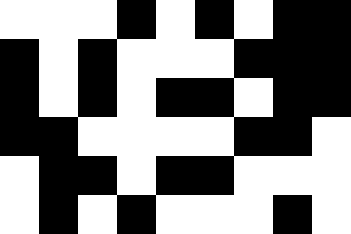[["white", "white", "white", "black", "white", "black", "white", "black", "black"], ["black", "white", "black", "white", "white", "white", "black", "black", "black"], ["black", "white", "black", "white", "black", "black", "white", "black", "black"], ["black", "black", "white", "white", "white", "white", "black", "black", "white"], ["white", "black", "black", "white", "black", "black", "white", "white", "white"], ["white", "black", "white", "black", "white", "white", "white", "black", "white"]]